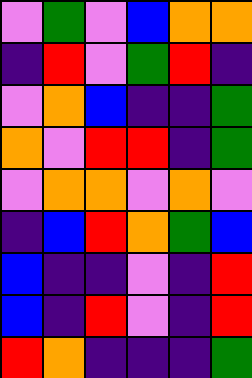[["violet", "green", "violet", "blue", "orange", "orange"], ["indigo", "red", "violet", "green", "red", "indigo"], ["violet", "orange", "blue", "indigo", "indigo", "green"], ["orange", "violet", "red", "red", "indigo", "green"], ["violet", "orange", "orange", "violet", "orange", "violet"], ["indigo", "blue", "red", "orange", "green", "blue"], ["blue", "indigo", "indigo", "violet", "indigo", "red"], ["blue", "indigo", "red", "violet", "indigo", "red"], ["red", "orange", "indigo", "indigo", "indigo", "green"]]